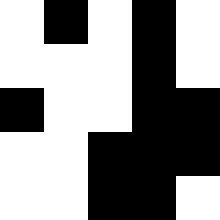[["white", "black", "white", "black", "white"], ["white", "white", "white", "black", "white"], ["black", "white", "white", "black", "black"], ["white", "white", "black", "black", "black"], ["white", "white", "black", "black", "white"]]